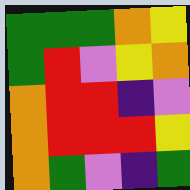[["green", "green", "green", "orange", "yellow"], ["green", "red", "violet", "yellow", "orange"], ["orange", "red", "red", "indigo", "violet"], ["orange", "red", "red", "red", "yellow"], ["orange", "green", "violet", "indigo", "green"]]